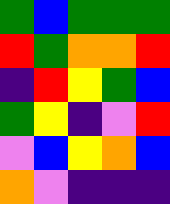[["green", "blue", "green", "green", "green"], ["red", "green", "orange", "orange", "red"], ["indigo", "red", "yellow", "green", "blue"], ["green", "yellow", "indigo", "violet", "red"], ["violet", "blue", "yellow", "orange", "blue"], ["orange", "violet", "indigo", "indigo", "indigo"]]